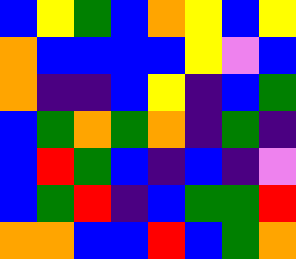[["blue", "yellow", "green", "blue", "orange", "yellow", "blue", "yellow"], ["orange", "blue", "blue", "blue", "blue", "yellow", "violet", "blue"], ["orange", "indigo", "indigo", "blue", "yellow", "indigo", "blue", "green"], ["blue", "green", "orange", "green", "orange", "indigo", "green", "indigo"], ["blue", "red", "green", "blue", "indigo", "blue", "indigo", "violet"], ["blue", "green", "red", "indigo", "blue", "green", "green", "red"], ["orange", "orange", "blue", "blue", "red", "blue", "green", "orange"]]